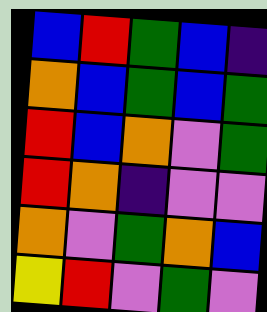[["blue", "red", "green", "blue", "indigo"], ["orange", "blue", "green", "blue", "green"], ["red", "blue", "orange", "violet", "green"], ["red", "orange", "indigo", "violet", "violet"], ["orange", "violet", "green", "orange", "blue"], ["yellow", "red", "violet", "green", "violet"]]